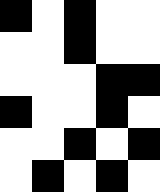[["black", "white", "black", "white", "white"], ["white", "white", "black", "white", "white"], ["white", "white", "white", "black", "black"], ["black", "white", "white", "black", "white"], ["white", "white", "black", "white", "black"], ["white", "black", "white", "black", "white"]]